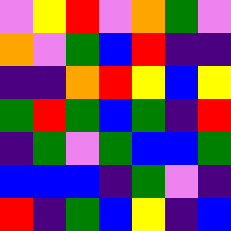[["violet", "yellow", "red", "violet", "orange", "green", "violet"], ["orange", "violet", "green", "blue", "red", "indigo", "indigo"], ["indigo", "indigo", "orange", "red", "yellow", "blue", "yellow"], ["green", "red", "green", "blue", "green", "indigo", "red"], ["indigo", "green", "violet", "green", "blue", "blue", "green"], ["blue", "blue", "blue", "indigo", "green", "violet", "indigo"], ["red", "indigo", "green", "blue", "yellow", "indigo", "blue"]]